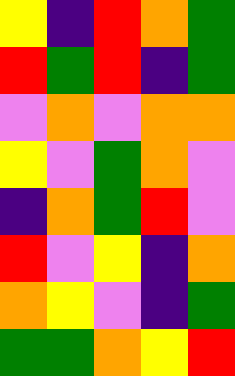[["yellow", "indigo", "red", "orange", "green"], ["red", "green", "red", "indigo", "green"], ["violet", "orange", "violet", "orange", "orange"], ["yellow", "violet", "green", "orange", "violet"], ["indigo", "orange", "green", "red", "violet"], ["red", "violet", "yellow", "indigo", "orange"], ["orange", "yellow", "violet", "indigo", "green"], ["green", "green", "orange", "yellow", "red"]]